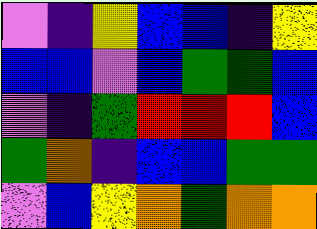[["violet", "indigo", "yellow", "blue", "blue", "indigo", "yellow"], ["blue", "blue", "violet", "blue", "green", "green", "blue"], ["violet", "indigo", "green", "red", "red", "red", "blue"], ["green", "orange", "indigo", "blue", "blue", "green", "green"], ["violet", "blue", "yellow", "orange", "green", "orange", "orange"]]